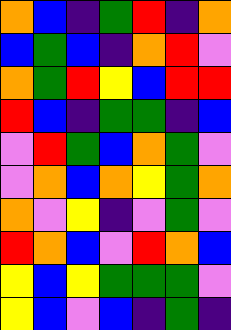[["orange", "blue", "indigo", "green", "red", "indigo", "orange"], ["blue", "green", "blue", "indigo", "orange", "red", "violet"], ["orange", "green", "red", "yellow", "blue", "red", "red"], ["red", "blue", "indigo", "green", "green", "indigo", "blue"], ["violet", "red", "green", "blue", "orange", "green", "violet"], ["violet", "orange", "blue", "orange", "yellow", "green", "orange"], ["orange", "violet", "yellow", "indigo", "violet", "green", "violet"], ["red", "orange", "blue", "violet", "red", "orange", "blue"], ["yellow", "blue", "yellow", "green", "green", "green", "violet"], ["yellow", "blue", "violet", "blue", "indigo", "green", "indigo"]]